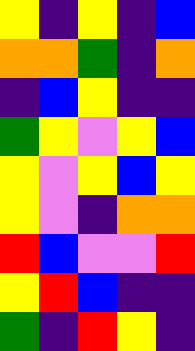[["yellow", "indigo", "yellow", "indigo", "blue"], ["orange", "orange", "green", "indigo", "orange"], ["indigo", "blue", "yellow", "indigo", "indigo"], ["green", "yellow", "violet", "yellow", "blue"], ["yellow", "violet", "yellow", "blue", "yellow"], ["yellow", "violet", "indigo", "orange", "orange"], ["red", "blue", "violet", "violet", "red"], ["yellow", "red", "blue", "indigo", "indigo"], ["green", "indigo", "red", "yellow", "indigo"]]